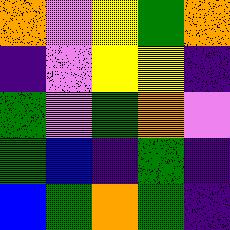[["orange", "violet", "yellow", "green", "orange"], ["indigo", "violet", "yellow", "yellow", "indigo"], ["green", "violet", "green", "orange", "violet"], ["green", "blue", "indigo", "green", "indigo"], ["blue", "green", "orange", "green", "indigo"]]